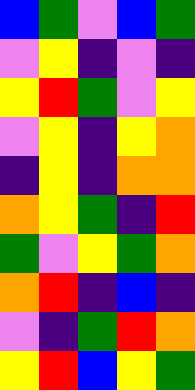[["blue", "green", "violet", "blue", "green"], ["violet", "yellow", "indigo", "violet", "indigo"], ["yellow", "red", "green", "violet", "yellow"], ["violet", "yellow", "indigo", "yellow", "orange"], ["indigo", "yellow", "indigo", "orange", "orange"], ["orange", "yellow", "green", "indigo", "red"], ["green", "violet", "yellow", "green", "orange"], ["orange", "red", "indigo", "blue", "indigo"], ["violet", "indigo", "green", "red", "orange"], ["yellow", "red", "blue", "yellow", "green"]]